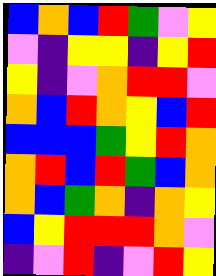[["blue", "orange", "blue", "red", "green", "violet", "yellow"], ["violet", "indigo", "yellow", "yellow", "indigo", "yellow", "red"], ["yellow", "indigo", "violet", "orange", "red", "red", "violet"], ["orange", "blue", "red", "orange", "yellow", "blue", "red"], ["blue", "blue", "blue", "green", "yellow", "red", "orange"], ["orange", "red", "blue", "red", "green", "blue", "orange"], ["orange", "blue", "green", "orange", "indigo", "orange", "yellow"], ["blue", "yellow", "red", "red", "red", "orange", "violet"], ["indigo", "violet", "red", "indigo", "violet", "red", "yellow"]]